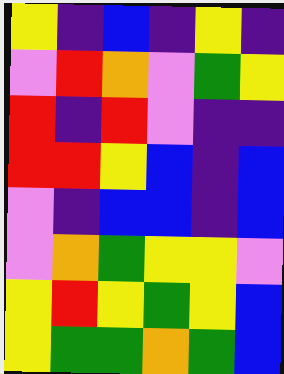[["yellow", "indigo", "blue", "indigo", "yellow", "indigo"], ["violet", "red", "orange", "violet", "green", "yellow"], ["red", "indigo", "red", "violet", "indigo", "indigo"], ["red", "red", "yellow", "blue", "indigo", "blue"], ["violet", "indigo", "blue", "blue", "indigo", "blue"], ["violet", "orange", "green", "yellow", "yellow", "violet"], ["yellow", "red", "yellow", "green", "yellow", "blue"], ["yellow", "green", "green", "orange", "green", "blue"]]